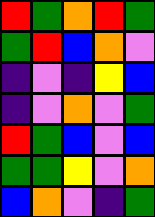[["red", "green", "orange", "red", "green"], ["green", "red", "blue", "orange", "violet"], ["indigo", "violet", "indigo", "yellow", "blue"], ["indigo", "violet", "orange", "violet", "green"], ["red", "green", "blue", "violet", "blue"], ["green", "green", "yellow", "violet", "orange"], ["blue", "orange", "violet", "indigo", "green"]]